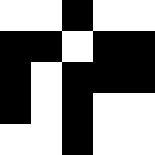[["white", "white", "black", "white", "white"], ["black", "black", "white", "black", "black"], ["black", "white", "black", "black", "black"], ["black", "white", "black", "white", "white"], ["white", "white", "black", "white", "white"]]